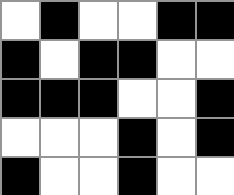[["white", "black", "white", "white", "black", "black"], ["black", "white", "black", "black", "white", "white"], ["black", "black", "black", "white", "white", "black"], ["white", "white", "white", "black", "white", "black"], ["black", "white", "white", "black", "white", "white"]]